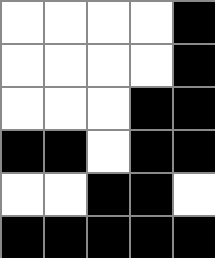[["white", "white", "white", "white", "black"], ["white", "white", "white", "white", "black"], ["white", "white", "white", "black", "black"], ["black", "black", "white", "black", "black"], ["white", "white", "black", "black", "white"], ["black", "black", "black", "black", "black"]]